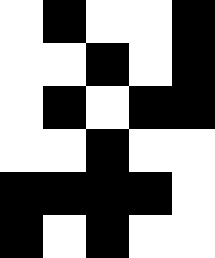[["white", "black", "white", "white", "black"], ["white", "white", "black", "white", "black"], ["white", "black", "white", "black", "black"], ["white", "white", "black", "white", "white"], ["black", "black", "black", "black", "white"], ["black", "white", "black", "white", "white"]]